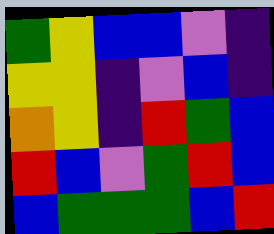[["green", "yellow", "blue", "blue", "violet", "indigo"], ["yellow", "yellow", "indigo", "violet", "blue", "indigo"], ["orange", "yellow", "indigo", "red", "green", "blue"], ["red", "blue", "violet", "green", "red", "blue"], ["blue", "green", "green", "green", "blue", "red"]]